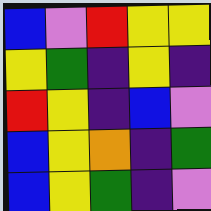[["blue", "violet", "red", "yellow", "yellow"], ["yellow", "green", "indigo", "yellow", "indigo"], ["red", "yellow", "indigo", "blue", "violet"], ["blue", "yellow", "orange", "indigo", "green"], ["blue", "yellow", "green", "indigo", "violet"]]